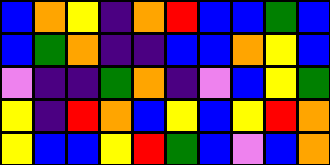[["blue", "orange", "yellow", "indigo", "orange", "red", "blue", "blue", "green", "blue"], ["blue", "green", "orange", "indigo", "indigo", "blue", "blue", "orange", "yellow", "blue"], ["violet", "indigo", "indigo", "green", "orange", "indigo", "violet", "blue", "yellow", "green"], ["yellow", "indigo", "red", "orange", "blue", "yellow", "blue", "yellow", "red", "orange"], ["yellow", "blue", "blue", "yellow", "red", "green", "blue", "violet", "blue", "orange"]]